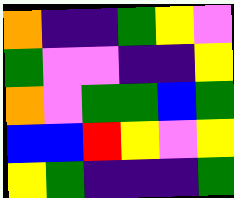[["orange", "indigo", "indigo", "green", "yellow", "violet"], ["green", "violet", "violet", "indigo", "indigo", "yellow"], ["orange", "violet", "green", "green", "blue", "green"], ["blue", "blue", "red", "yellow", "violet", "yellow"], ["yellow", "green", "indigo", "indigo", "indigo", "green"]]